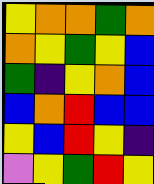[["yellow", "orange", "orange", "green", "orange"], ["orange", "yellow", "green", "yellow", "blue"], ["green", "indigo", "yellow", "orange", "blue"], ["blue", "orange", "red", "blue", "blue"], ["yellow", "blue", "red", "yellow", "indigo"], ["violet", "yellow", "green", "red", "yellow"]]